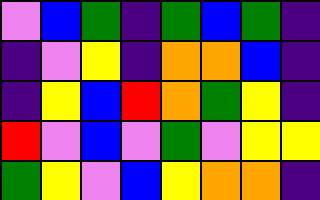[["violet", "blue", "green", "indigo", "green", "blue", "green", "indigo"], ["indigo", "violet", "yellow", "indigo", "orange", "orange", "blue", "indigo"], ["indigo", "yellow", "blue", "red", "orange", "green", "yellow", "indigo"], ["red", "violet", "blue", "violet", "green", "violet", "yellow", "yellow"], ["green", "yellow", "violet", "blue", "yellow", "orange", "orange", "indigo"]]